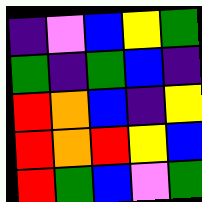[["indigo", "violet", "blue", "yellow", "green"], ["green", "indigo", "green", "blue", "indigo"], ["red", "orange", "blue", "indigo", "yellow"], ["red", "orange", "red", "yellow", "blue"], ["red", "green", "blue", "violet", "green"]]